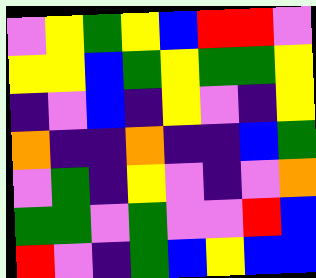[["violet", "yellow", "green", "yellow", "blue", "red", "red", "violet"], ["yellow", "yellow", "blue", "green", "yellow", "green", "green", "yellow"], ["indigo", "violet", "blue", "indigo", "yellow", "violet", "indigo", "yellow"], ["orange", "indigo", "indigo", "orange", "indigo", "indigo", "blue", "green"], ["violet", "green", "indigo", "yellow", "violet", "indigo", "violet", "orange"], ["green", "green", "violet", "green", "violet", "violet", "red", "blue"], ["red", "violet", "indigo", "green", "blue", "yellow", "blue", "blue"]]